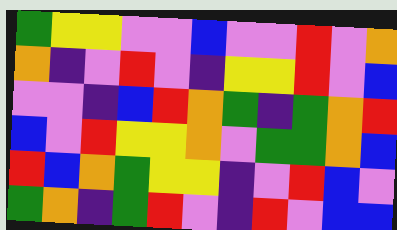[["green", "yellow", "yellow", "violet", "violet", "blue", "violet", "violet", "red", "violet", "orange"], ["orange", "indigo", "violet", "red", "violet", "indigo", "yellow", "yellow", "red", "violet", "blue"], ["violet", "violet", "indigo", "blue", "red", "orange", "green", "indigo", "green", "orange", "red"], ["blue", "violet", "red", "yellow", "yellow", "orange", "violet", "green", "green", "orange", "blue"], ["red", "blue", "orange", "green", "yellow", "yellow", "indigo", "violet", "red", "blue", "violet"], ["green", "orange", "indigo", "green", "red", "violet", "indigo", "red", "violet", "blue", "blue"]]